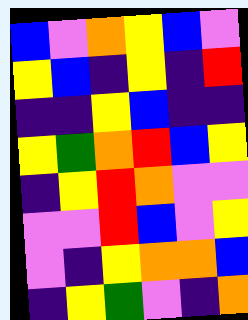[["blue", "violet", "orange", "yellow", "blue", "violet"], ["yellow", "blue", "indigo", "yellow", "indigo", "red"], ["indigo", "indigo", "yellow", "blue", "indigo", "indigo"], ["yellow", "green", "orange", "red", "blue", "yellow"], ["indigo", "yellow", "red", "orange", "violet", "violet"], ["violet", "violet", "red", "blue", "violet", "yellow"], ["violet", "indigo", "yellow", "orange", "orange", "blue"], ["indigo", "yellow", "green", "violet", "indigo", "orange"]]